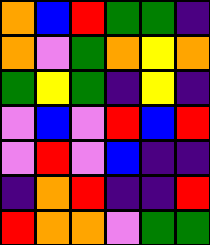[["orange", "blue", "red", "green", "green", "indigo"], ["orange", "violet", "green", "orange", "yellow", "orange"], ["green", "yellow", "green", "indigo", "yellow", "indigo"], ["violet", "blue", "violet", "red", "blue", "red"], ["violet", "red", "violet", "blue", "indigo", "indigo"], ["indigo", "orange", "red", "indigo", "indigo", "red"], ["red", "orange", "orange", "violet", "green", "green"]]